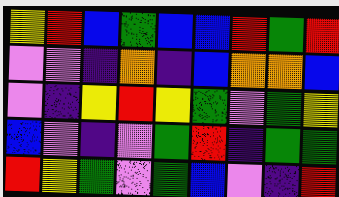[["yellow", "red", "blue", "green", "blue", "blue", "red", "green", "red"], ["violet", "violet", "indigo", "orange", "indigo", "blue", "orange", "orange", "blue"], ["violet", "indigo", "yellow", "red", "yellow", "green", "violet", "green", "yellow"], ["blue", "violet", "indigo", "violet", "green", "red", "indigo", "green", "green"], ["red", "yellow", "green", "violet", "green", "blue", "violet", "indigo", "red"]]